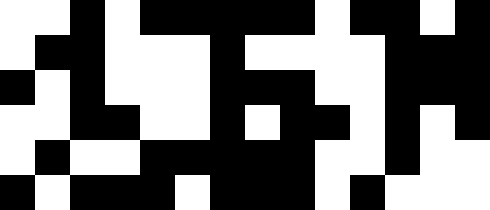[["white", "white", "black", "white", "black", "black", "black", "black", "black", "white", "black", "black", "white", "black"], ["white", "black", "black", "white", "white", "white", "black", "white", "white", "white", "white", "black", "black", "black"], ["black", "white", "black", "white", "white", "white", "black", "black", "black", "white", "white", "black", "black", "black"], ["white", "white", "black", "black", "white", "white", "black", "white", "black", "black", "white", "black", "white", "black"], ["white", "black", "white", "white", "black", "black", "black", "black", "black", "white", "white", "black", "white", "white"], ["black", "white", "black", "black", "black", "white", "black", "black", "black", "white", "black", "white", "white", "white"]]